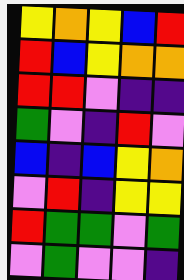[["yellow", "orange", "yellow", "blue", "red"], ["red", "blue", "yellow", "orange", "orange"], ["red", "red", "violet", "indigo", "indigo"], ["green", "violet", "indigo", "red", "violet"], ["blue", "indigo", "blue", "yellow", "orange"], ["violet", "red", "indigo", "yellow", "yellow"], ["red", "green", "green", "violet", "green"], ["violet", "green", "violet", "violet", "indigo"]]